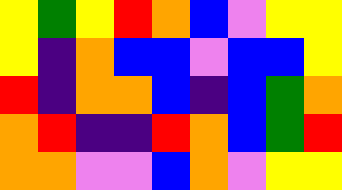[["yellow", "green", "yellow", "red", "orange", "blue", "violet", "yellow", "yellow"], ["yellow", "indigo", "orange", "blue", "blue", "violet", "blue", "blue", "yellow"], ["red", "indigo", "orange", "orange", "blue", "indigo", "blue", "green", "orange"], ["orange", "red", "indigo", "indigo", "red", "orange", "blue", "green", "red"], ["orange", "orange", "violet", "violet", "blue", "orange", "violet", "yellow", "yellow"]]